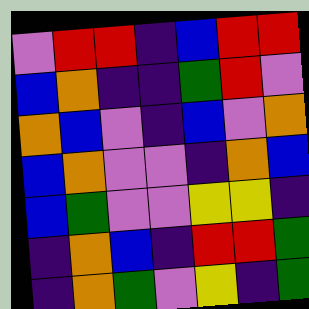[["violet", "red", "red", "indigo", "blue", "red", "red"], ["blue", "orange", "indigo", "indigo", "green", "red", "violet"], ["orange", "blue", "violet", "indigo", "blue", "violet", "orange"], ["blue", "orange", "violet", "violet", "indigo", "orange", "blue"], ["blue", "green", "violet", "violet", "yellow", "yellow", "indigo"], ["indigo", "orange", "blue", "indigo", "red", "red", "green"], ["indigo", "orange", "green", "violet", "yellow", "indigo", "green"]]